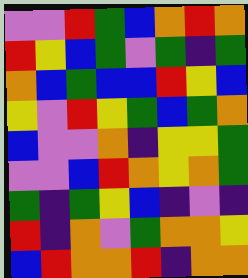[["violet", "violet", "red", "green", "blue", "orange", "red", "orange"], ["red", "yellow", "blue", "green", "violet", "green", "indigo", "green"], ["orange", "blue", "green", "blue", "blue", "red", "yellow", "blue"], ["yellow", "violet", "red", "yellow", "green", "blue", "green", "orange"], ["blue", "violet", "violet", "orange", "indigo", "yellow", "yellow", "green"], ["violet", "violet", "blue", "red", "orange", "yellow", "orange", "green"], ["green", "indigo", "green", "yellow", "blue", "indigo", "violet", "indigo"], ["red", "indigo", "orange", "violet", "green", "orange", "orange", "yellow"], ["blue", "red", "orange", "orange", "red", "indigo", "orange", "orange"]]